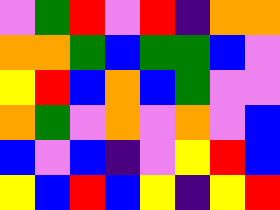[["violet", "green", "red", "violet", "red", "indigo", "orange", "orange"], ["orange", "orange", "green", "blue", "green", "green", "blue", "violet"], ["yellow", "red", "blue", "orange", "blue", "green", "violet", "violet"], ["orange", "green", "violet", "orange", "violet", "orange", "violet", "blue"], ["blue", "violet", "blue", "indigo", "violet", "yellow", "red", "blue"], ["yellow", "blue", "red", "blue", "yellow", "indigo", "yellow", "red"]]